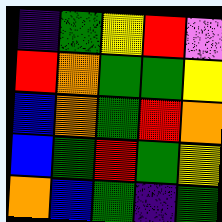[["indigo", "green", "yellow", "red", "violet"], ["red", "orange", "green", "green", "yellow"], ["blue", "orange", "green", "red", "orange"], ["blue", "green", "red", "green", "yellow"], ["orange", "blue", "green", "indigo", "green"]]